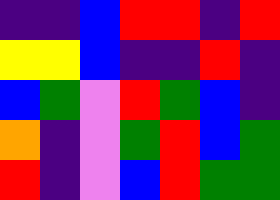[["indigo", "indigo", "blue", "red", "red", "indigo", "red"], ["yellow", "yellow", "blue", "indigo", "indigo", "red", "indigo"], ["blue", "green", "violet", "red", "green", "blue", "indigo"], ["orange", "indigo", "violet", "green", "red", "blue", "green"], ["red", "indigo", "violet", "blue", "red", "green", "green"]]